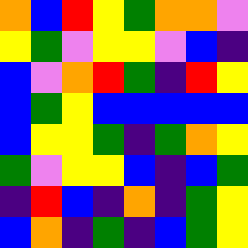[["orange", "blue", "red", "yellow", "green", "orange", "orange", "violet"], ["yellow", "green", "violet", "yellow", "yellow", "violet", "blue", "indigo"], ["blue", "violet", "orange", "red", "green", "indigo", "red", "yellow"], ["blue", "green", "yellow", "blue", "blue", "blue", "blue", "blue"], ["blue", "yellow", "yellow", "green", "indigo", "green", "orange", "yellow"], ["green", "violet", "yellow", "yellow", "blue", "indigo", "blue", "green"], ["indigo", "red", "blue", "indigo", "orange", "indigo", "green", "yellow"], ["blue", "orange", "indigo", "green", "indigo", "blue", "green", "yellow"]]